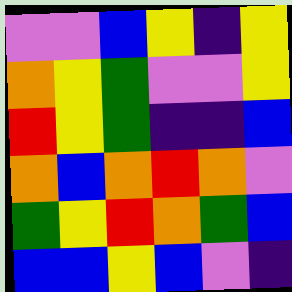[["violet", "violet", "blue", "yellow", "indigo", "yellow"], ["orange", "yellow", "green", "violet", "violet", "yellow"], ["red", "yellow", "green", "indigo", "indigo", "blue"], ["orange", "blue", "orange", "red", "orange", "violet"], ["green", "yellow", "red", "orange", "green", "blue"], ["blue", "blue", "yellow", "blue", "violet", "indigo"]]